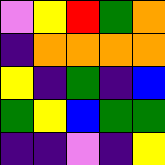[["violet", "yellow", "red", "green", "orange"], ["indigo", "orange", "orange", "orange", "orange"], ["yellow", "indigo", "green", "indigo", "blue"], ["green", "yellow", "blue", "green", "green"], ["indigo", "indigo", "violet", "indigo", "yellow"]]